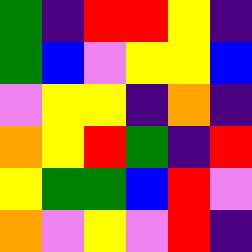[["green", "indigo", "red", "red", "yellow", "indigo"], ["green", "blue", "violet", "yellow", "yellow", "blue"], ["violet", "yellow", "yellow", "indigo", "orange", "indigo"], ["orange", "yellow", "red", "green", "indigo", "red"], ["yellow", "green", "green", "blue", "red", "violet"], ["orange", "violet", "yellow", "violet", "red", "indigo"]]